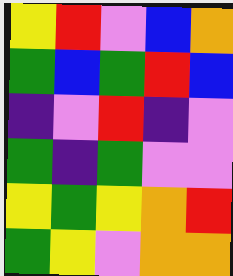[["yellow", "red", "violet", "blue", "orange"], ["green", "blue", "green", "red", "blue"], ["indigo", "violet", "red", "indigo", "violet"], ["green", "indigo", "green", "violet", "violet"], ["yellow", "green", "yellow", "orange", "red"], ["green", "yellow", "violet", "orange", "orange"]]